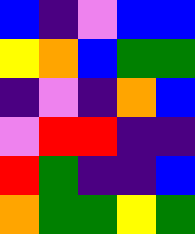[["blue", "indigo", "violet", "blue", "blue"], ["yellow", "orange", "blue", "green", "green"], ["indigo", "violet", "indigo", "orange", "blue"], ["violet", "red", "red", "indigo", "indigo"], ["red", "green", "indigo", "indigo", "blue"], ["orange", "green", "green", "yellow", "green"]]